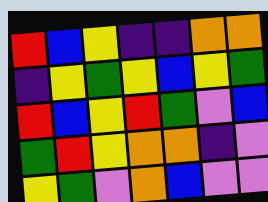[["red", "blue", "yellow", "indigo", "indigo", "orange", "orange"], ["indigo", "yellow", "green", "yellow", "blue", "yellow", "green"], ["red", "blue", "yellow", "red", "green", "violet", "blue"], ["green", "red", "yellow", "orange", "orange", "indigo", "violet"], ["yellow", "green", "violet", "orange", "blue", "violet", "violet"]]